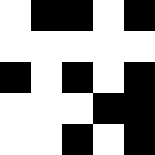[["white", "black", "black", "white", "black"], ["white", "white", "white", "white", "white"], ["black", "white", "black", "white", "black"], ["white", "white", "white", "black", "black"], ["white", "white", "black", "white", "black"]]